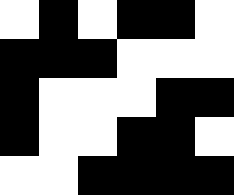[["white", "black", "white", "black", "black", "white"], ["black", "black", "black", "white", "white", "white"], ["black", "white", "white", "white", "black", "black"], ["black", "white", "white", "black", "black", "white"], ["white", "white", "black", "black", "black", "black"]]